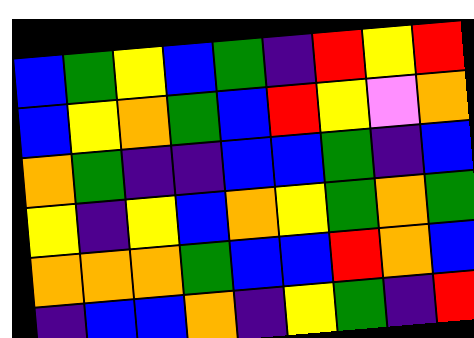[["blue", "green", "yellow", "blue", "green", "indigo", "red", "yellow", "red"], ["blue", "yellow", "orange", "green", "blue", "red", "yellow", "violet", "orange"], ["orange", "green", "indigo", "indigo", "blue", "blue", "green", "indigo", "blue"], ["yellow", "indigo", "yellow", "blue", "orange", "yellow", "green", "orange", "green"], ["orange", "orange", "orange", "green", "blue", "blue", "red", "orange", "blue"], ["indigo", "blue", "blue", "orange", "indigo", "yellow", "green", "indigo", "red"]]